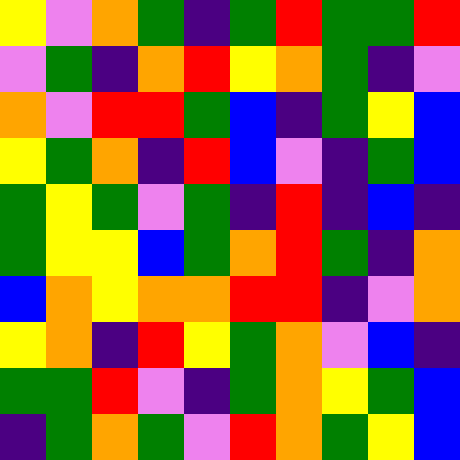[["yellow", "violet", "orange", "green", "indigo", "green", "red", "green", "green", "red"], ["violet", "green", "indigo", "orange", "red", "yellow", "orange", "green", "indigo", "violet"], ["orange", "violet", "red", "red", "green", "blue", "indigo", "green", "yellow", "blue"], ["yellow", "green", "orange", "indigo", "red", "blue", "violet", "indigo", "green", "blue"], ["green", "yellow", "green", "violet", "green", "indigo", "red", "indigo", "blue", "indigo"], ["green", "yellow", "yellow", "blue", "green", "orange", "red", "green", "indigo", "orange"], ["blue", "orange", "yellow", "orange", "orange", "red", "red", "indigo", "violet", "orange"], ["yellow", "orange", "indigo", "red", "yellow", "green", "orange", "violet", "blue", "indigo"], ["green", "green", "red", "violet", "indigo", "green", "orange", "yellow", "green", "blue"], ["indigo", "green", "orange", "green", "violet", "red", "orange", "green", "yellow", "blue"]]